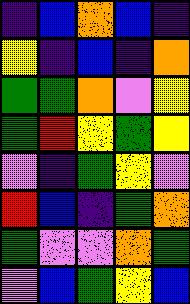[["indigo", "blue", "orange", "blue", "indigo"], ["yellow", "indigo", "blue", "indigo", "orange"], ["green", "green", "orange", "violet", "yellow"], ["green", "red", "yellow", "green", "yellow"], ["violet", "indigo", "green", "yellow", "violet"], ["red", "blue", "indigo", "green", "orange"], ["green", "violet", "violet", "orange", "green"], ["violet", "blue", "green", "yellow", "blue"]]